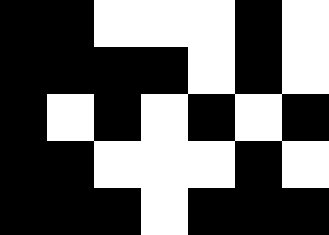[["black", "black", "white", "white", "white", "black", "white"], ["black", "black", "black", "black", "white", "black", "white"], ["black", "white", "black", "white", "black", "white", "black"], ["black", "black", "white", "white", "white", "black", "white"], ["black", "black", "black", "white", "black", "black", "black"]]